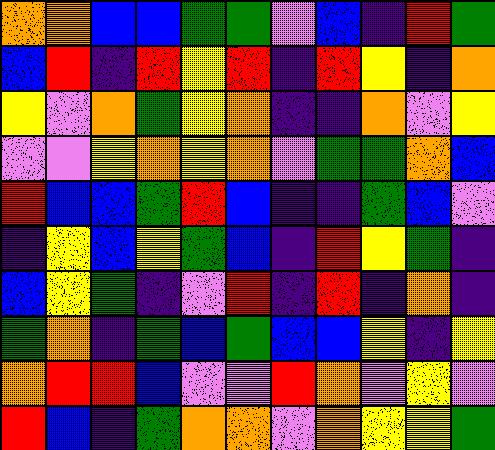[["orange", "orange", "blue", "blue", "green", "green", "violet", "blue", "indigo", "red", "green"], ["blue", "red", "indigo", "red", "yellow", "red", "indigo", "red", "yellow", "indigo", "orange"], ["yellow", "violet", "orange", "green", "yellow", "orange", "indigo", "indigo", "orange", "violet", "yellow"], ["violet", "violet", "yellow", "orange", "yellow", "orange", "violet", "green", "green", "orange", "blue"], ["red", "blue", "blue", "green", "red", "blue", "indigo", "indigo", "green", "blue", "violet"], ["indigo", "yellow", "blue", "yellow", "green", "blue", "indigo", "red", "yellow", "green", "indigo"], ["blue", "yellow", "green", "indigo", "violet", "red", "indigo", "red", "indigo", "orange", "indigo"], ["green", "orange", "indigo", "green", "blue", "green", "blue", "blue", "yellow", "indigo", "yellow"], ["orange", "red", "red", "blue", "violet", "violet", "red", "orange", "violet", "yellow", "violet"], ["red", "blue", "indigo", "green", "orange", "orange", "violet", "orange", "yellow", "yellow", "green"]]